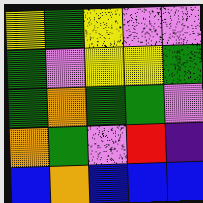[["yellow", "green", "yellow", "violet", "violet"], ["green", "violet", "yellow", "yellow", "green"], ["green", "orange", "green", "green", "violet"], ["orange", "green", "violet", "red", "indigo"], ["blue", "orange", "blue", "blue", "blue"]]